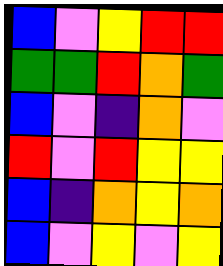[["blue", "violet", "yellow", "red", "red"], ["green", "green", "red", "orange", "green"], ["blue", "violet", "indigo", "orange", "violet"], ["red", "violet", "red", "yellow", "yellow"], ["blue", "indigo", "orange", "yellow", "orange"], ["blue", "violet", "yellow", "violet", "yellow"]]